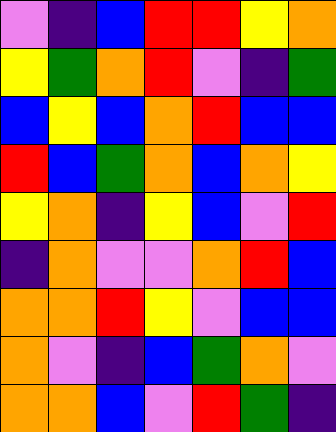[["violet", "indigo", "blue", "red", "red", "yellow", "orange"], ["yellow", "green", "orange", "red", "violet", "indigo", "green"], ["blue", "yellow", "blue", "orange", "red", "blue", "blue"], ["red", "blue", "green", "orange", "blue", "orange", "yellow"], ["yellow", "orange", "indigo", "yellow", "blue", "violet", "red"], ["indigo", "orange", "violet", "violet", "orange", "red", "blue"], ["orange", "orange", "red", "yellow", "violet", "blue", "blue"], ["orange", "violet", "indigo", "blue", "green", "orange", "violet"], ["orange", "orange", "blue", "violet", "red", "green", "indigo"]]